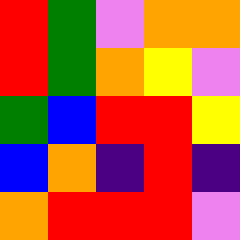[["red", "green", "violet", "orange", "orange"], ["red", "green", "orange", "yellow", "violet"], ["green", "blue", "red", "red", "yellow"], ["blue", "orange", "indigo", "red", "indigo"], ["orange", "red", "red", "red", "violet"]]